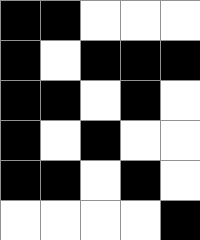[["black", "black", "white", "white", "white"], ["black", "white", "black", "black", "black"], ["black", "black", "white", "black", "white"], ["black", "white", "black", "white", "white"], ["black", "black", "white", "black", "white"], ["white", "white", "white", "white", "black"]]